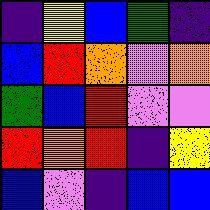[["indigo", "yellow", "blue", "green", "indigo"], ["blue", "red", "orange", "violet", "orange"], ["green", "blue", "red", "violet", "violet"], ["red", "orange", "red", "indigo", "yellow"], ["blue", "violet", "indigo", "blue", "blue"]]